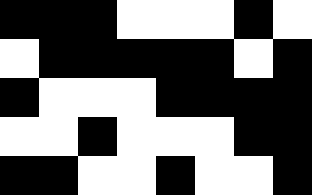[["black", "black", "black", "white", "white", "white", "black", "white"], ["white", "black", "black", "black", "black", "black", "white", "black"], ["black", "white", "white", "white", "black", "black", "black", "black"], ["white", "white", "black", "white", "white", "white", "black", "black"], ["black", "black", "white", "white", "black", "white", "white", "black"]]